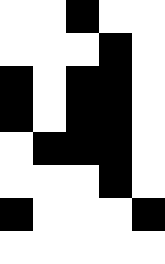[["white", "white", "black", "white", "white"], ["white", "white", "white", "black", "white"], ["black", "white", "black", "black", "white"], ["black", "white", "black", "black", "white"], ["white", "black", "black", "black", "white"], ["white", "white", "white", "black", "white"], ["black", "white", "white", "white", "black"], ["white", "white", "white", "white", "white"]]